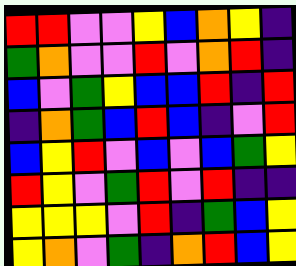[["red", "red", "violet", "violet", "yellow", "blue", "orange", "yellow", "indigo"], ["green", "orange", "violet", "violet", "red", "violet", "orange", "red", "indigo"], ["blue", "violet", "green", "yellow", "blue", "blue", "red", "indigo", "red"], ["indigo", "orange", "green", "blue", "red", "blue", "indigo", "violet", "red"], ["blue", "yellow", "red", "violet", "blue", "violet", "blue", "green", "yellow"], ["red", "yellow", "violet", "green", "red", "violet", "red", "indigo", "indigo"], ["yellow", "yellow", "yellow", "violet", "red", "indigo", "green", "blue", "yellow"], ["yellow", "orange", "violet", "green", "indigo", "orange", "red", "blue", "yellow"]]